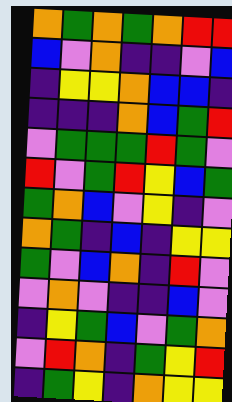[["orange", "green", "orange", "green", "orange", "red", "red"], ["blue", "violet", "orange", "indigo", "indigo", "violet", "blue"], ["indigo", "yellow", "yellow", "orange", "blue", "blue", "indigo"], ["indigo", "indigo", "indigo", "orange", "blue", "green", "red"], ["violet", "green", "green", "green", "red", "green", "violet"], ["red", "violet", "green", "red", "yellow", "blue", "green"], ["green", "orange", "blue", "violet", "yellow", "indigo", "violet"], ["orange", "green", "indigo", "blue", "indigo", "yellow", "yellow"], ["green", "violet", "blue", "orange", "indigo", "red", "violet"], ["violet", "orange", "violet", "indigo", "indigo", "blue", "violet"], ["indigo", "yellow", "green", "blue", "violet", "green", "orange"], ["violet", "red", "orange", "indigo", "green", "yellow", "red"], ["indigo", "green", "yellow", "indigo", "orange", "yellow", "yellow"]]